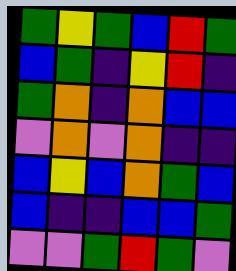[["green", "yellow", "green", "blue", "red", "green"], ["blue", "green", "indigo", "yellow", "red", "indigo"], ["green", "orange", "indigo", "orange", "blue", "blue"], ["violet", "orange", "violet", "orange", "indigo", "indigo"], ["blue", "yellow", "blue", "orange", "green", "blue"], ["blue", "indigo", "indigo", "blue", "blue", "green"], ["violet", "violet", "green", "red", "green", "violet"]]